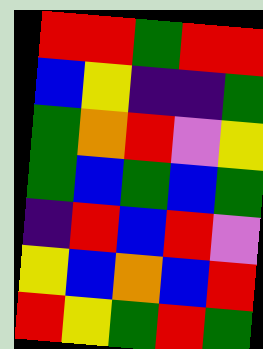[["red", "red", "green", "red", "red"], ["blue", "yellow", "indigo", "indigo", "green"], ["green", "orange", "red", "violet", "yellow"], ["green", "blue", "green", "blue", "green"], ["indigo", "red", "blue", "red", "violet"], ["yellow", "blue", "orange", "blue", "red"], ["red", "yellow", "green", "red", "green"]]